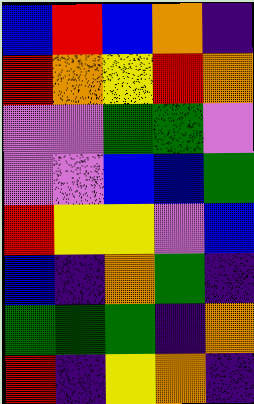[["blue", "red", "blue", "orange", "indigo"], ["red", "orange", "yellow", "red", "orange"], ["violet", "violet", "green", "green", "violet"], ["violet", "violet", "blue", "blue", "green"], ["red", "yellow", "yellow", "violet", "blue"], ["blue", "indigo", "orange", "green", "indigo"], ["green", "green", "green", "indigo", "orange"], ["red", "indigo", "yellow", "orange", "indigo"]]